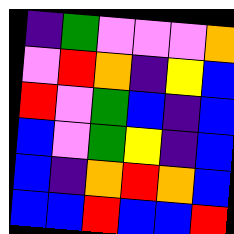[["indigo", "green", "violet", "violet", "violet", "orange"], ["violet", "red", "orange", "indigo", "yellow", "blue"], ["red", "violet", "green", "blue", "indigo", "blue"], ["blue", "violet", "green", "yellow", "indigo", "blue"], ["blue", "indigo", "orange", "red", "orange", "blue"], ["blue", "blue", "red", "blue", "blue", "red"]]